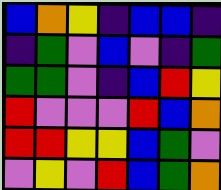[["blue", "orange", "yellow", "indigo", "blue", "blue", "indigo"], ["indigo", "green", "violet", "blue", "violet", "indigo", "green"], ["green", "green", "violet", "indigo", "blue", "red", "yellow"], ["red", "violet", "violet", "violet", "red", "blue", "orange"], ["red", "red", "yellow", "yellow", "blue", "green", "violet"], ["violet", "yellow", "violet", "red", "blue", "green", "orange"]]